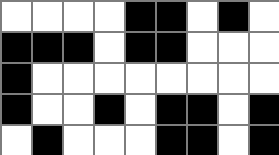[["white", "white", "white", "white", "black", "black", "white", "black", "white"], ["black", "black", "black", "white", "black", "black", "white", "white", "white"], ["black", "white", "white", "white", "white", "white", "white", "white", "white"], ["black", "white", "white", "black", "white", "black", "black", "white", "black"], ["white", "black", "white", "white", "white", "black", "black", "white", "black"]]